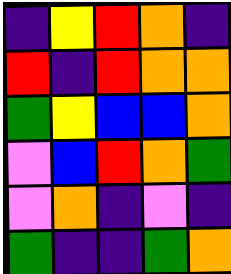[["indigo", "yellow", "red", "orange", "indigo"], ["red", "indigo", "red", "orange", "orange"], ["green", "yellow", "blue", "blue", "orange"], ["violet", "blue", "red", "orange", "green"], ["violet", "orange", "indigo", "violet", "indigo"], ["green", "indigo", "indigo", "green", "orange"]]